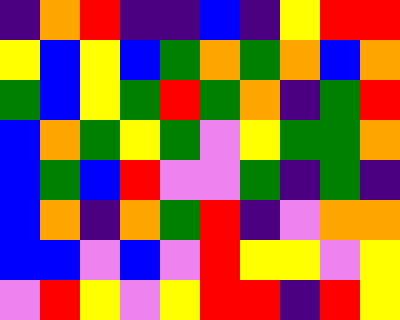[["indigo", "orange", "red", "indigo", "indigo", "blue", "indigo", "yellow", "red", "red"], ["yellow", "blue", "yellow", "blue", "green", "orange", "green", "orange", "blue", "orange"], ["green", "blue", "yellow", "green", "red", "green", "orange", "indigo", "green", "red"], ["blue", "orange", "green", "yellow", "green", "violet", "yellow", "green", "green", "orange"], ["blue", "green", "blue", "red", "violet", "violet", "green", "indigo", "green", "indigo"], ["blue", "orange", "indigo", "orange", "green", "red", "indigo", "violet", "orange", "orange"], ["blue", "blue", "violet", "blue", "violet", "red", "yellow", "yellow", "violet", "yellow"], ["violet", "red", "yellow", "violet", "yellow", "red", "red", "indigo", "red", "yellow"]]